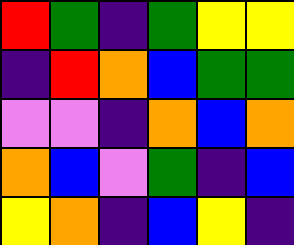[["red", "green", "indigo", "green", "yellow", "yellow"], ["indigo", "red", "orange", "blue", "green", "green"], ["violet", "violet", "indigo", "orange", "blue", "orange"], ["orange", "blue", "violet", "green", "indigo", "blue"], ["yellow", "orange", "indigo", "blue", "yellow", "indigo"]]